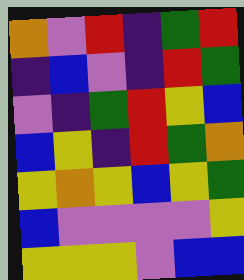[["orange", "violet", "red", "indigo", "green", "red"], ["indigo", "blue", "violet", "indigo", "red", "green"], ["violet", "indigo", "green", "red", "yellow", "blue"], ["blue", "yellow", "indigo", "red", "green", "orange"], ["yellow", "orange", "yellow", "blue", "yellow", "green"], ["blue", "violet", "violet", "violet", "violet", "yellow"], ["yellow", "yellow", "yellow", "violet", "blue", "blue"]]